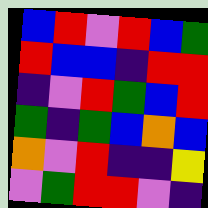[["blue", "red", "violet", "red", "blue", "green"], ["red", "blue", "blue", "indigo", "red", "red"], ["indigo", "violet", "red", "green", "blue", "red"], ["green", "indigo", "green", "blue", "orange", "blue"], ["orange", "violet", "red", "indigo", "indigo", "yellow"], ["violet", "green", "red", "red", "violet", "indigo"]]